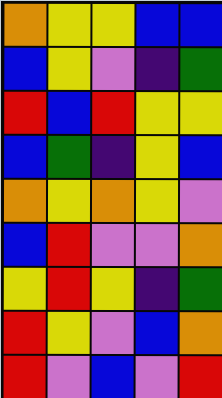[["orange", "yellow", "yellow", "blue", "blue"], ["blue", "yellow", "violet", "indigo", "green"], ["red", "blue", "red", "yellow", "yellow"], ["blue", "green", "indigo", "yellow", "blue"], ["orange", "yellow", "orange", "yellow", "violet"], ["blue", "red", "violet", "violet", "orange"], ["yellow", "red", "yellow", "indigo", "green"], ["red", "yellow", "violet", "blue", "orange"], ["red", "violet", "blue", "violet", "red"]]